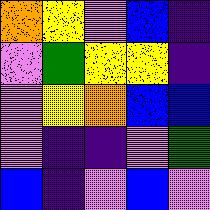[["orange", "yellow", "violet", "blue", "indigo"], ["violet", "green", "yellow", "yellow", "indigo"], ["violet", "yellow", "orange", "blue", "blue"], ["violet", "indigo", "indigo", "violet", "green"], ["blue", "indigo", "violet", "blue", "violet"]]